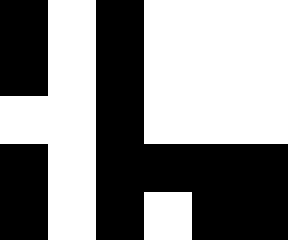[["black", "white", "black", "white", "white", "white"], ["black", "white", "black", "white", "white", "white"], ["white", "white", "black", "white", "white", "white"], ["black", "white", "black", "black", "black", "black"], ["black", "white", "black", "white", "black", "black"]]